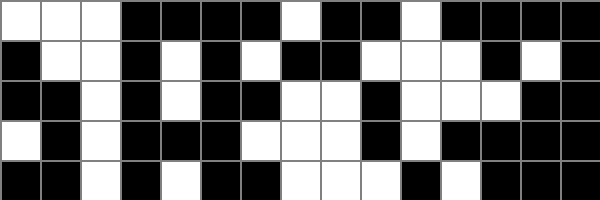[["white", "white", "white", "black", "black", "black", "black", "white", "black", "black", "white", "black", "black", "black", "black"], ["black", "white", "white", "black", "white", "black", "white", "black", "black", "white", "white", "white", "black", "white", "black"], ["black", "black", "white", "black", "white", "black", "black", "white", "white", "black", "white", "white", "white", "black", "black"], ["white", "black", "white", "black", "black", "black", "white", "white", "white", "black", "white", "black", "black", "black", "black"], ["black", "black", "white", "black", "white", "black", "black", "white", "white", "white", "black", "white", "black", "black", "black"]]